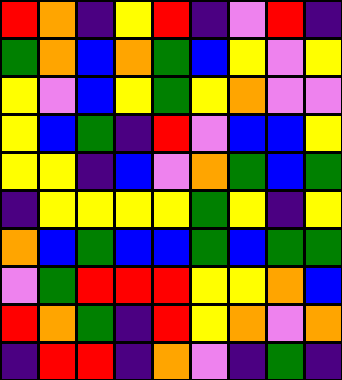[["red", "orange", "indigo", "yellow", "red", "indigo", "violet", "red", "indigo"], ["green", "orange", "blue", "orange", "green", "blue", "yellow", "violet", "yellow"], ["yellow", "violet", "blue", "yellow", "green", "yellow", "orange", "violet", "violet"], ["yellow", "blue", "green", "indigo", "red", "violet", "blue", "blue", "yellow"], ["yellow", "yellow", "indigo", "blue", "violet", "orange", "green", "blue", "green"], ["indigo", "yellow", "yellow", "yellow", "yellow", "green", "yellow", "indigo", "yellow"], ["orange", "blue", "green", "blue", "blue", "green", "blue", "green", "green"], ["violet", "green", "red", "red", "red", "yellow", "yellow", "orange", "blue"], ["red", "orange", "green", "indigo", "red", "yellow", "orange", "violet", "orange"], ["indigo", "red", "red", "indigo", "orange", "violet", "indigo", "green", "indigo"]]